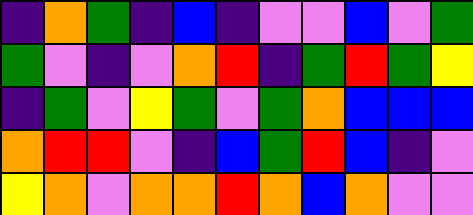[["indigo", "orange", "green", "indigo", "blue", "indigo", "violet", "violet", "blue", "violet", "green"], ["green", "violet", "indigo", "violet", "orange", "red", "indigo", "green", "red", "green", "yellow"], ["indigo", "green", "violet", "yellow", "green", "violet", "green", "orange", "blue", "blue", "blue"], ["orange", "red", "red", "violet", "indigo", "blue", "green", "red", "blue", "indigo", "violet"], ["yellow", "orange", "violet", "orange", "orange", "red", "orange", "blue", "orange", "violet", "violet"]]